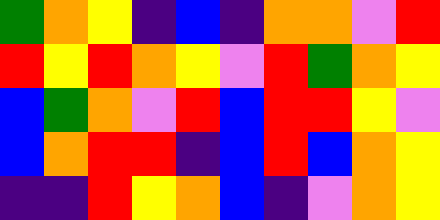[["green", "orange", "yellow", "indigo", "blue", "indigo", "orange", "orange", "violet", "red"], ["red", "yellow", "red", "orange", "yellow", "violet", "red", "green", "orange", "yellow"], ["blue", "green", "orange", "violet", "red", "blue", "red", "red", "yellow", "violet"], ["blue", "orange", "red", "red", "indigo", "blue", "red", "blue", "orange", "yellow"], ["indigo", "indigo", "red", "yellow", "orange", "blue", "indigo", "violet", "orange", "yellow"]]